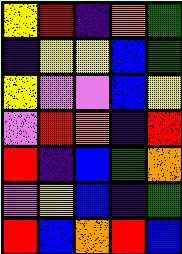[["yellow", "red", "indigo", "orange", "green"], ["indigo", "yellow", "yellow", "blue", "green"], ["yellow", "violet", "violet", "blue", "yellow"], ["violet", "red", "orange", "indigo", "red"], ["red", "indigo", "blue", "green", "orange"], ["violet", "yellow", "blue", "indigo", "green"], ["red", "blue", "orange", "red", "blue"]]